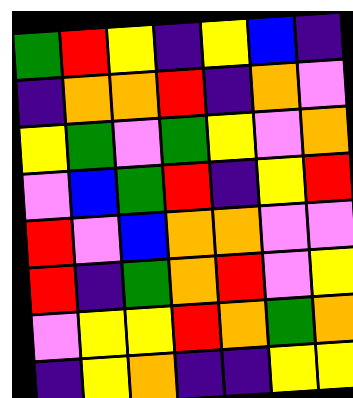[["green", "red", "yellow", "indigo", "yellow", "blue", "indigo"], ["indigo", "orange", "orange", "red", "indigo", "orange", "violet"], ["yellow", "green", "violet", "green", "yellow", "violet", "orange"], ["violet", "blue", "green", "red", "indigo", "yellow", "red"], ["red", "violet", "blue", "orange", "orange", "violet", "violet"], ["red", "indigo", "green", "orange", "red", "violet", "yellow"], ["violet", "yellow", "yellow", "red", "orange", "green", "orange"], ["indigo", "yellow", "orange", "indigo", "indigo", "yellow", "yellow"]]